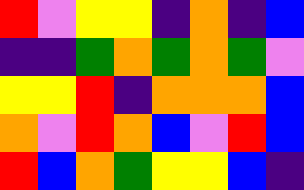[["red", "violet", "yellow", "yellow", "indigo", "orange", "indigo", "blue"], ["indigo", "indigo", "green", "orange", "green", "orange", "green", "violet"], ["yellow", "yellow", "red", "indigo", "orange", "orange", "orange", "blue"], ["orange", "violet", "red", "orange", "blue", "violet", "red", "blue"], ["red", "blue", "orange", "green", "yellow", "yellow", "blue", "indigo"]]